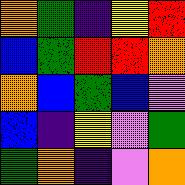[["orange", "green", "indigo", "yellow", "red"], ["blue", "green", "red", "red", "orange"], ["orange", "blue", "green", "blue", "violet"], ["blue", "indigo", "yellow", "violet", "green"], ["green", "orange", "indigo", "violet", "orange"]]